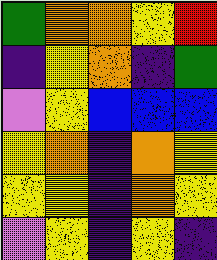[["green", "orange", "orange", "yellow", "red"], ["indigo", "yellow", "orange", "indigo", "green"], ["violet", "yellow", "blue", "blue", "blue"], ["yellow", "orange", "indigo", "orange", "yellow"], ["yellow", "yellow", "indigo", "orange", "yellow"], ["violet", "yellow", "indigo", "yellow", "indigo"]]